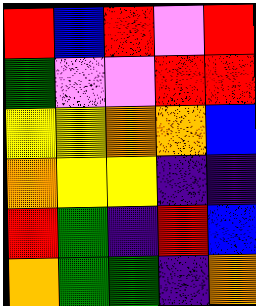[["red", "blue", "red", "violet", "red"], ["green", "violet", "violet", "red", "red"], ["yellow", "yellow", "orange", "orange", "blue"], ["orange", "yellow", "yellow", "indigo", "indigo"], ["red", "green", "indigo", "red", "blue"], ["orange", "green", "green", "indigo", "orange"]]